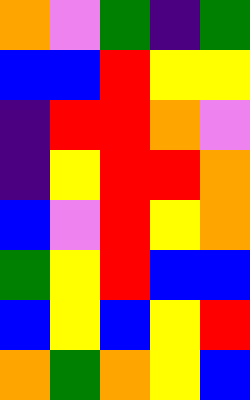[["orange", "violet", "green", "indigo", "green"], ["blue", "blue", "red", "yellow", "yellow"], ["indigo", "red", "red", "orange", "violet"], ["indigo", "yellow", "red", "red", "orange"], ["blue", "violet", "red", "yellow", "orange"], ["green", "yellow", "red", "blue", "blue"], ["blue", "yellow", "blue", "yellow", "red"], ["orange", "green", "orange", "yellow", "blue"]]